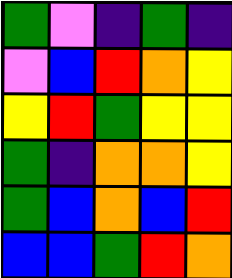[["green", "violet", "indigo", "green", "indigo"], ["violet", "blue", "red", "orange", "yellow"], ["yellow", "red", "green", "yellow", "yellow"], ["green", "indigo", "orange", "orange", "yellow"], ["green", "blue", "orange", "blue", "red"], ["blue", "blue", "green", "red", "orange"]]